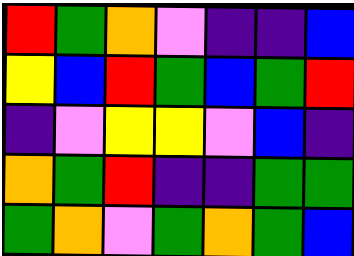[["red", "green", "orange", "violet", "indigo", "indigo", "blue"], ["yellow", "blue", "red", "green", "blue", "green", "red"], ["indigo", "violet", "yellow", "yellow", "violet", "blue", "indigo"], ["orange", "green", "red", "indigo", "indigo", "green", "green"], ["green", "orange", "violet", "green", "orange", "green", "blue"]]